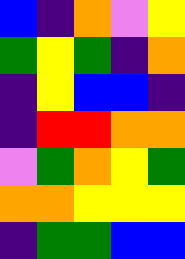[["blue", "indigo", "orange", "violet", "yellow"], ["green", "yellow", "green", "indigo", "orange"], ["indigo", "yellow", "blue", "blue", "indigo"], ["indigo", "red", "red", "orange", "orange"], ["violet", "green", "orange", "yellow", "green"], ["orange", "orange", "yellow", "yellow", "yellow"], ["indigo", "green", "green", "blue", "blue"]]